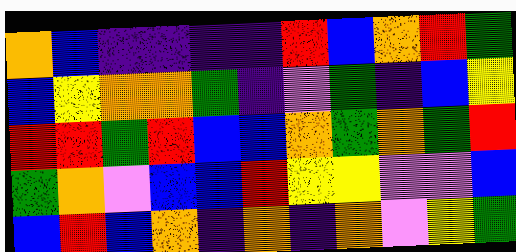[["orange", "blue", "indigo", "indigo", "indigo", "indigo", "red", "blue", "orange", "red", "green"], ["blue", "yellow", "orange", "orange", "green", "indigo", "violet", "green", "indigo", "blue", "yellow"], ["red", "red", "green", "red", "blue", "blue", "orange", "green", "orange", "green", "red"], ["green", "orange", "violet", "blue", "blue", "red", "yellow", "yellow", "violet", "violet", "blue"], ["blue", "red", "blue", "orange", "indigo", "orange", "indigo", "orange", "violet", "yellow", "green"]]